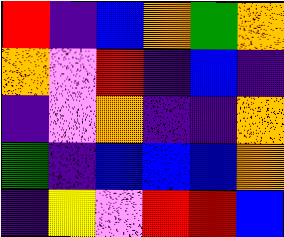[["red", "indigo", "blue", "orange", "green", "orange"], ["orange", "violet", "red", "indigo", "blue", "indigo"], ["indigo", "violet", "orange", "indigo", "indigo", "orange"], ["green", "indigo", "blue", "blue", "blue", "orange"], ["indigo", "yellow", "violet", "red", "red", "blue"]]